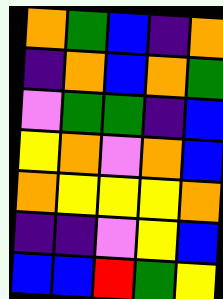[["orange", "green", "blue", "indigo", "orange"], ["indigo", "orange", "blue", "orange", "green"], ["violet", "green", "green", "indigo", "blue"], ["yellow", "orange", "violet", "orange", "blue"], ["orange", "yellow", "yellow", "yellow", "orange"], ["indigo", "indigo", "violet", "yellow", "blue"], ["blue", "blue", "red", "green", "yellow"]]